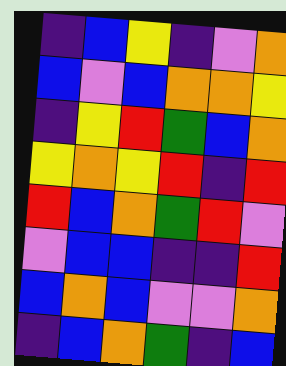[["indigo", "blue", "yellow", "indigo", "violet", "orange"], ["blue", "violet", "blue", "orange", "orange", "yellow"], ["indigo", "yellow", "red", "green", "blue", "orange"], ["yellow", "orange", "yellow", "red", "indigo", "red"], ["red", "blue", "orange", "green", "red", "violet"], ["violet", "blue", "blue", "indigo", "indigo", "red"], ["blue", "orange", "blue", "violet", "violet", "orange"], ["indigo", "blue", "orange", "green", "indigo", "blue"]]